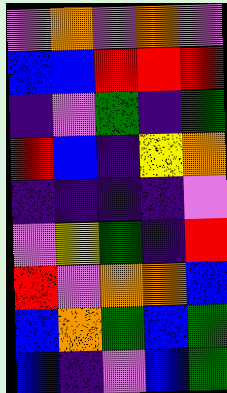[["violet", "orange", "violet", "orange", "violet"], ["blue", "blue", "red", "red", "red"], ["indigo", "violet", "green", "indigo", "green"], ["red", "blue", "indigo", "yellow", "orange"], ["indigo", "indigo", "indigo", "indigo", "violet"], ["violet", "yellow", "green", "indigo", "red"], ["red", "violet", "orange", "orange", "blue"], ["blue", "orange", "green", "blue", "green"], ["blue", "indigo", "violet", "blue", "green"]]